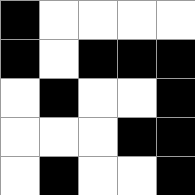[["black", "white", "white", "white", "white"], ["black", "white", "black", "black", "black"], ["white", "black", "white", "white", "black"], ["white", "white", "white", "black", "black"], ["white", "black", "white", "white", "black"]]